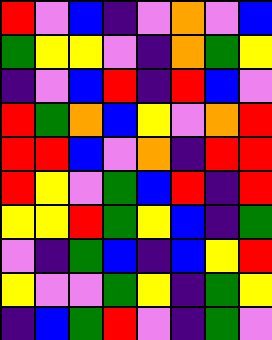[["red", "violet", "blue", "indigo", "violet", "orange", "violet", "blue"], ["green", "yellow", "yellow", "violet", "indigo", "orange", "green", "yellow"], ["indigo", "violet", "blue", "red", "indigo", "red", "blue", "violet"], ["red", "green", "orange", "blue", "yellow", "violet", "orange", "red"], ["red", "red", "blue", "violet", "orange", "indigo", "red", "red"], ["red", "yellow", "violet", "green", "blue", "red", "indigo", "red"], ["yellow", "yellow", "red", "green", "yellow", "blue", "indigo", "green"], ["violet", "indigo", "green", "blue", "indigo", "blue", "yellow", "red"], ["yellow", "violet", "violet", "green", "yellow", "indigo", "green", "yellow"], ["indigo", "blue", "green", "red", "violet", "indigo", "green", "violet"]]